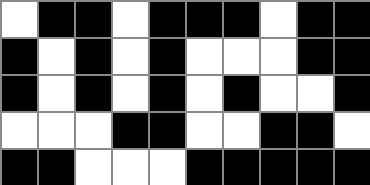[["white", "black", "black", "white", "black", "black", "black", "white", "black", "black"], ["black", "white", "black", "white", "black", "white", "white", "white", "black", "black"], ["black", "white", "black", "white", "black", "white", "black", "white", "white", "black"], ["white", "white", "white", "black", "black", "white", "white", "black", "black", "white"], ["black", "black", "white", "white", "white", "black", "black", "black", "black", "black"]]